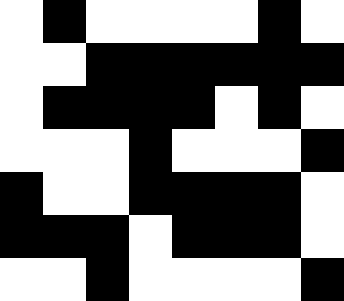[["white", "black", "white", "white", "white", "white", "black", "white"], ["white", "white", "black", "black", "black", "black", "black", "black"], ["white", "black", "black", "black", "black", "white", "black", "white"], ["white", "white", "white", "black", "white", "white", "white", "black"], ["black", "white", "white", "black", "black", "black", "black", "white"], ["black", "black", "black", "white", "black", "black", "black", "white"], ["white", "white", "black", "white", "white", "white", "white", "black"]]